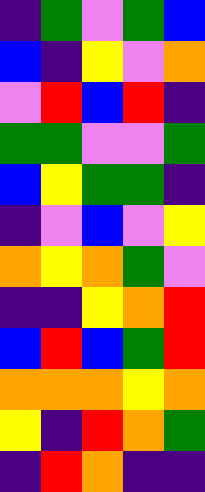[["indigo", "green", "violet", "green", "blue"], ["blue", "indigo", "yellow", "violet", "orange"], ["violet", "red", "blue", "red", "indigo"], ["green", "green", "violet", "violet", "green"], ["blue", "yellow", "green", "green", "indigo"], ["indigo", "violet", "blue", "violet", "yellow"], ["orange", "yellow", "orange", "green", "violet"], ["indigo", "indigo", "yellow", "orange", "red"], ["blue", "red", "blue", "green", "red"], ["orange", "orange", "orange", "yellow", "orange"], ["yellow", "indigo", "red", "orange", "green"], ["indigo", "red", "orange", "indigo", "indigo"]]